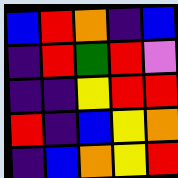[["blue", "red", "orange", "indigo", "blue"], ["indigo", "red", "green", "red", "violet"], ["indigo", "indigo", "yellow", "red", "red"], ["red", "indigo", "blue", "yellow", "orange"], ["indigo", "blue", "orange", "yellow", "red"]]